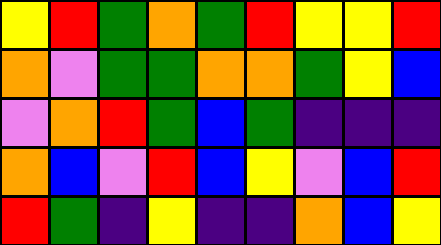[["yellow", "red", "green", "orange", "green", "red", "yellow", "yellow", "red"], ["orange", "violet", "green", "green", "orange", "orange", "green", "yellow", "blue"], ["violet", "orange", "red", "green", "blue", "green", "indigo", "indigo", "indigo"], ["orange", "blue", "violet", "red", "blue", "yellow", "violet", "blue", "red"], ["red", "green", "indigo", "yellow", "indigo", "indigo", "orange", "blue", "yellow"]]